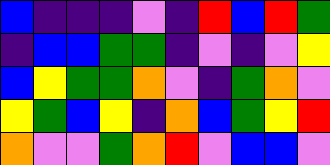[["blue", "indigo", "indigo", "indigo", "violet", "indigo", "red", "blue", "red", "green"], ["indigo", "blue", "blue", "green", "green", "indigo", "violet", "indigo", "violet", "yellow"], ["blue", "yellow", "green", "green", "orange", "violet", "indigo", "green", "orange", "violet"], ["yellow", "green", "blue", "yellow", "indigo", "orange", "blue", "green", "yellow", "red"], ["orange", "violet", "violet", "green", "orange", "red", "violet", "blue", "blue", "violet"]]